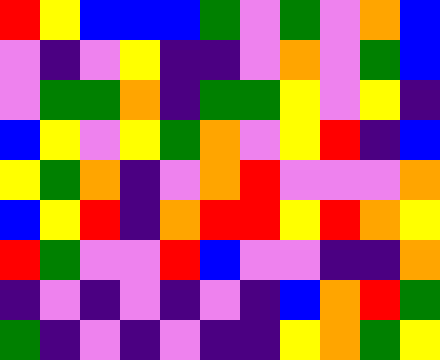[["red", "yellow", "blue", "blue", "blue", "green", "violet", "green", "violet", "orange", "blue"], ["violet", "indigo", "violet", "yellow", "indigo", "indigo", "violet", "orange", "violet", "green", "blue"], ["violet", "green", "green", "orange", "indigo", "green", "green", "yellow", "violet", "yellow", "indigo"], ["blue", "yellow", "violet", "yellow", "green", "orange", "violet", "yellow", "red", "indigo", "blue"], ["yellow", "green", "orange", "indigo", "violet", "orange", "red", "violet", "violet", "violet", "orange"], ["blue", "yellow", "red", "indigo", "orange", "red", "red", "yellow", "red", "orange", "yellow"], ["red", "green", "violet", "violet", "red", "blue", "violet", "violet", "indigo", "indigo", "orange"], ["indigo", "violet", "indigo", "violet", "indigo", "violet", "indigo", "blue", "orange", "red", "green"], ["green", "indigo", "violet", "indigo", "violet", "indigo", "indigo", "yellow", "orange", "green", "yellow"]]